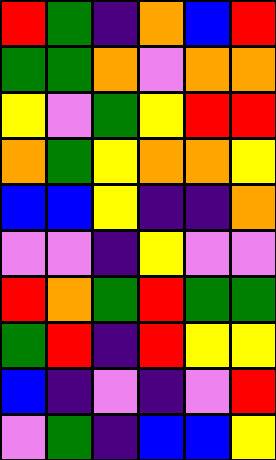[["red", "green", "indigo", "orange", "blue", "red"], ["green", "green", "orange", "violet", "orange", "orange"], ["yellow", "violet", "green", "yellow", "red", "red"], ["orange", "green", "yellow", "orange", "orange", "yellow"], ["blue", "blue", "yellow", "indigo", "indigo", "orange"], ["violet", "violet", "indigo", "yellow", "violet", "violet"], ["red", "orange", "green", "red", "green", "green"], ["green", "red", "indigo", "red", "yellow", "yellow"], ["blue", "indigo", "violet", "indigo", "violet", "red"], ["violet", "green", "indigo", "blue", "blue", "yellow"]]